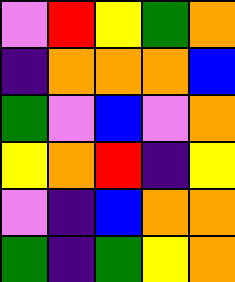[["violet", "red", "yellow", "green", "orange"], ["indigo", "orange", "orange", "orange", "blue"], ["green", "violet", "blue", "violet", "orange"], ["yellow", "orange", "red", "indigo", "yellow"], ["violet", "indigo", "blue", "orange", "orange"], ["green", "indigo", "green", "yellow", "orange"]]